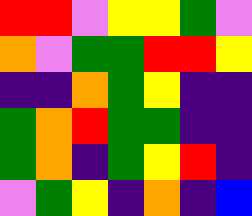[["red", "red", "violet", "yellow", "yellow", "green", "violet"], ["orange", "violet", "green", "green", "red", "red", "yellow"], ["indigo", "indigo", "orange", "green", "yellow", "indigo", "indigo"], ["green", "orange", "red", "green", "green", "indigo", "indigo"], ["green", "orange", "indigo", "green", "yellow", "red", "indigo"], ["violet", "green", "yellow", "indigo", "orange", "indigo", "blue"]]